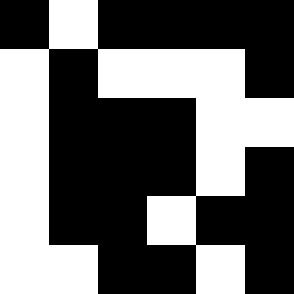[["black", "white", "black", "black", "black", "black"], ["white", "black", "white", "white", "white", "black"], ["white", "black", "black", "black", "white", "white"], ["white", "black", "black", "black", "white", "black"], ["white", "black", "black", "white", "black", "black"], ["white", "white", "black", "black", "white", "black"]]